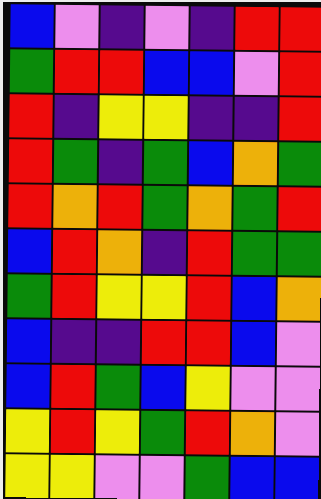[["blue", "violet", "indigo", "violet", "indigo", "red", "red"], ["green", "red", "red", "blue", "blue", "violet", "red"], ["red", "indigo", "yellow", "yellow", "indigo", "indigo", "red"], ["red", "green", "indigo", "green", "blue", "orange", "green"], ["red", "orange", "red", "green", "orange", "green", "red"], ["blue", "red", "orange", "indigo", "red", "green", "green"], ["green", "red", "yellow", "yellow", "red", "blue", "orange"], ["blue", "indigo", "indigo", "red", "red", "blue", "violet"], ["blue", "red", "green", "blue", "yellow", "violet", "violet"], ["yellow", "red", "yellow", "green", "red", "orange", "violet"], ["yellow", "yellow", "violet", "violet", "green", "blue", "blue"]]